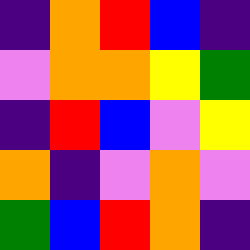[["indigo", "orange", "red", "blue", "indigo"], ["violet", "orange", "orange", "yellow", "green"], ["indigo", "red", "blue", "violet", "yellow"], ["orange", "indigo", "violet", "orange", "violet"], ["green", "blue", "red", "orange", "indigo"]]